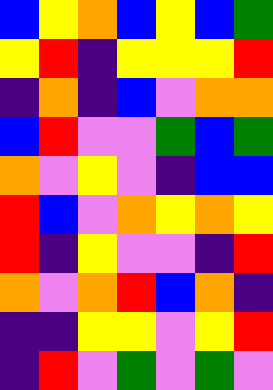[["blue", "yellow", "orange", "blue", "yellow", "blue", "green"], ["yellow", "red", "indigo", "yellow", "yellow", "yellow", "red"], ["indigo", "orange", "indigo", "blue", "violet", "orange", "orange"], ["blue", "red", "violet", "violet", "green", "blue", "green"], ["orange", "violet", "yellow", "violet", "indigo", "blue", "blue"], ["red", "blue", "violet", "orange", "yellow", "orange", "yellow"], ["red", "indigo", "yellow", "violet", "violet", "indigo", "red"], ["orange", "violet", "orange", "red", "blue", "orange", "indigo"], ["indigo", "indigo", "yellow", "yellow", "violet", "yellow", "red"], ["indigo", "red", "violet", "green", "violet", "green", "violet"]]